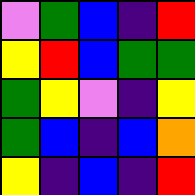[["violet", "green", "blue", "indigo", "red"], ["yellow", "red", "blue", "green", "green"], ["green", "yellow", "violet", "indigo", "yellow"], ["green", "blue", "indigo", "blue", "orange"], ["yellow", "indigo", "blue", "indigo", "red"]]